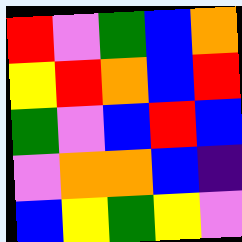[["red", "violet", "green", "blue", "orange"], ["yellow", "red", "orange", "blue", "red"], ["green", "violet", "blue", "red", "blue"], ["violet", "orange", "orange", "blue", "indigo"], ["blue", "yellow", "green", "yellow", "violet"]]